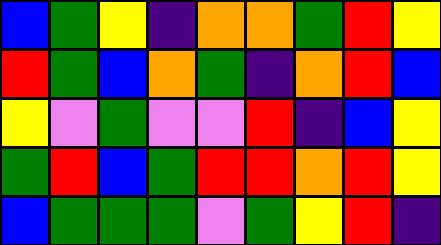[["blue", "green", "yellow", "indigo", "orange", "orange", "green", "red", "yellow"], ["red", "green", "blue", "orange", "green", "indigo", "orange", "red", "blue"], ["yellow", "violet", "green", "violet", "violet", "red", "indigo", "blue", "yellow"], ["green", "red", "blue", "green", "red", "red", "orange", "red", "yellow"], ["blue", "green", "green", "green", "violet", "green", "yellow", "red", "indigo"]]